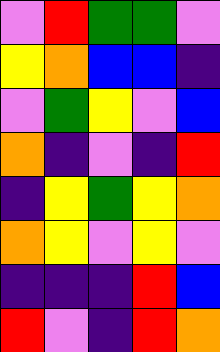[["violet", "red", "green", "green", "violet"], ["yellow", "orange", "blue", "blue", "indigo"], ["violet", "green", "yellow", "violet", "blue"], ["orange", "indigo", "violet", "indigo", "red"], ["indigo", "yellow", "green", "yellow", "orange"], ["orange", "yellow", "violet", "yellow", "violet"], ["indigo", "indigo", "indigo", "red", "blue"], ["red", "violet", "indigo", "red", "orange"]]